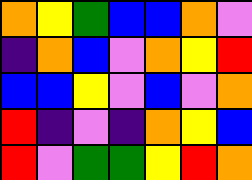[["orange", "yellow", "green", "blue", "blue", "orange", "violet"], ["indigo", "orange", "blue", "violet", "orange", "yellow", "red"], ["blue", "blue", "yellow", "violet", "blue", "violet", "orange"], ["red", "indigo", "violet", "indigo", "orange", "yellow", "blue"], ["red", "violet", "green", "green", "yellow", "red", "orange"]]